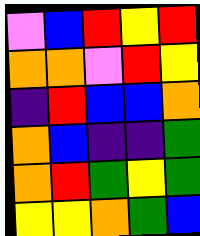[["violet", "blue", "red", "yellow", "red"], ["orange", "orange", "violet", "red", "yellow"], ["indigo", "red", "blue", "blue", "orange"], ["orange", "blue", "indigo", "indigo", "green"], ["orange", "red", "green", "yellow", "green"], ["yellow", "yellow", "orange", "green", "blue"]]